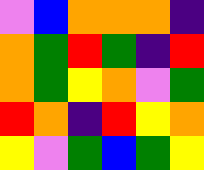[["violet", "blue", "orange", "orange", "orange", "indigo"], ["orange", "green", "red", "green", "indigo", "red"], ["orange", "green", "yellow", "orange", "violet", "green"], ["red", "orange", "indigo", "red", "yellow", "orange"], ["yellow", "violet", "green", "blue", "green", "yellow"]]